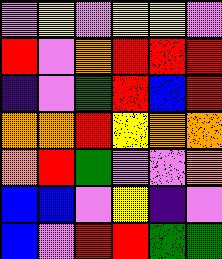[["violet", "yellow", "violet", "yellow", "yellow", "violet"], ["red", "violet", "orange", "red", "red", "red"], ["indigo", "violet", "green", "red", "blue", "red"], ["orange", "orange", "red", "yellow", "orange", "orange"], ["orange", "red", "green", "violet", "violet", "orange"], ["blue", "blue", "violet", "yellow", "indigo", "violet"], ["blue", "violet", "red", "red", "green", "green"]]